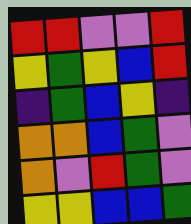[["red", "red", "violet", "violet", "red"], ["yellow", "green", "yellow", "blue", "red"], ["indigo", "green", "blue", "yellow", "indigo"], ["orange", "orange", "blue", "green", "violet"], ["orange", "violet", "red", "green", "violet"], ["yellow", "yellow", "blue", "blue", "green"]]